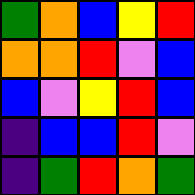[["green", "orange", "blue", "yellow", "red"], ["orange", "orange", "red", "violet", "blue"], ["blue", "violet", "yellow", "red", "blue"], ["indigo", "blue", "blue", "red", "violet"], ["indigo", "green", "red", "orange", "green"]]